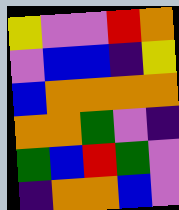[["yellow", "violet", "violet", "red", "orange"], ["violet", "blue", "blue", "indigo", "yellow"], ["blue", "orange", "orange", "orange", "orange"], ["orange", "orange", "green", "violet", "indigo"], ["green", "blue", "red", "green", "violet"], ["indigo", "orange", "orange", "blue", "violet"]]